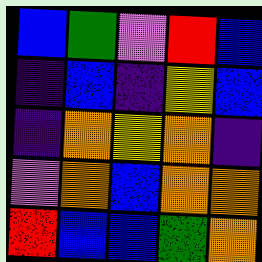[["blue", "green", "violet", "red", "blue"], ["indigo", "blue", "indigo", "yellow", "blue"], ["indigo", "orange", "yellow", "orange", "indigo"], ["violet", "orange", "blue", "orange", "orange"], ["red", "blue", "blue", "green", "orange"]]